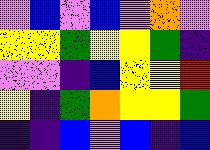[["violet", "blue", "violet", "blue", "violet", "orange", "violet"], ["yellow", "yellow", "green", "yellow", "yellow", "green", "indigo"], ["violet", "violet", "indigo", "blue", "yellow", "yellow", "red"], ["yellow", "indigo", "green", "orange", "yellow", "yellow", "green"], ["indigo", "indigo", "blue", "violet", "blue", "indigo", "blue"]]